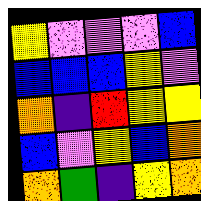[["yellow", "violet", "violet", "violet", "blue"], ["blue", "blue", "blue", "yellow", "violet"], ["orange", "indigo", "red", "yellow", "yellow"], ["blue", "violet", "yellow", "blue", "orange"], ["orange", "green", "indigo", "yellow", "orange"]]